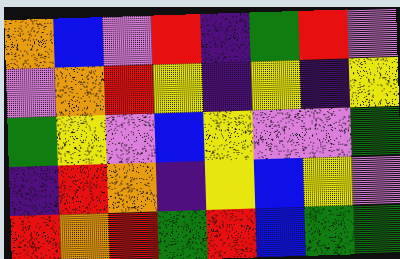[["orange", "blue", "violet", "red", "indigo", "green", "red", "violet"], ["violet", "orange", "red", "yellow", "indigo", "yellow", "indigo", "yellow"], ["green", "yellow", "violet", "blue", "yellow", "violet", "violet", "green"], ["indigo", "red", "orange", "indigo", "yellow", "blue", "yellow", "violet"], ["red", "orange", "red", "green", "red", "blue", "green", "green"]]